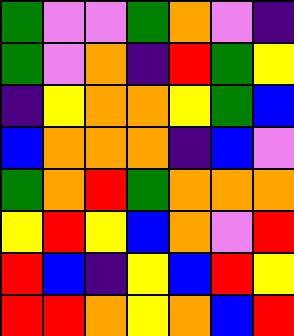[["green", "violet", "violet", "green", "orange", "violet", "indigo"], ["green", "violet", "orange", "indigo", "red", "green", "yellow"], ["indigo", "yellow", "orange", "orange", "yellow", "green", "blue"], ["blue", "orange", "orange", "orange", "indigo", "blue", "violet"], ["green", "orange", "red", "green", "orange", "orange", "orange"], ["yellow", "red", "yellow", "blue", "orange", "violet", "red"], ["red", "blue", "indigo", "yellow", "blue", "red", "yellow"], ["red", "red", "orange", "yellow", "orange", "blue", "red"]]